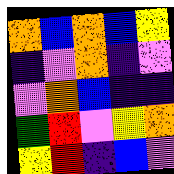[["orange", "blue", "orange", "blue", "yellow"], ["indigo", "violet", "orange", "indigo", "violet"], ["violet", "orange", "blue", "indigo", "indigo"], ["green", "red", "violet", "yellow", "orange"], ["yellow", "red", "indigo", "blue", "violet"]]